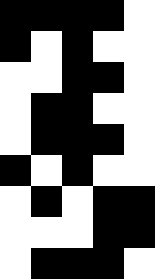[["black", "black", "black", "black", "white"], ["black", "white", "black", "white", "white"], ["white", "white", "black", "black", "white"], ["white", "black", "black", "white", "white"], ["white", "black", "black", "black", "white"], ["black", "white", "black", "white", "white"], ["white", "black", "white", "black", "black"], ["white", "white", "white", "black", "black"], ["white", "black", "black", "black", "white"]]